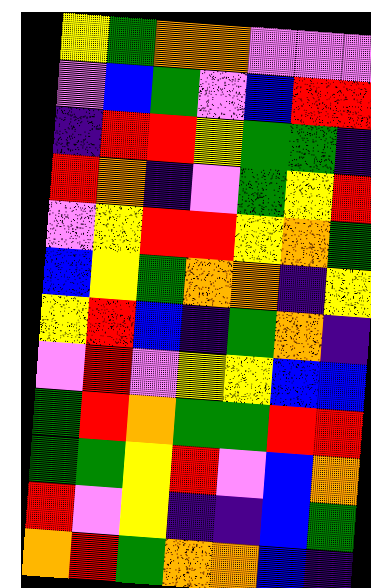[["yellow", "green", "orange", "orange", "violet", "violet", "violet"], ["violet", "blue", "green", "violet", "blue", "red", "red"], ["indigo", "red", "red", "yellow", "green", "green", "indigo"], ["red", "orange", "indigo", "violet", "green", "yellow", "red"], ["violet", "yellow", "red", "red", "yellow", "orange", "green"], ["blue", "yellow", "green", "orange", "orange", "indigo", "yellow"], ["yellow", "red", "blue", "indigo", "green", "orange", "indigo"], ["violet", "red", "violet", "yellow", "yellow", "blue", "blue"], ["green", "red", "orange", "green", "green", "red", "red"], ["green", "green", "yellow", "red", "violet", "blue", "orange"], ["red", "violet", "yellow", "indigo", "indigo", "blue", "green"], ["orange", "red", "green", "orange", "orange", "blue", "indigo"]]